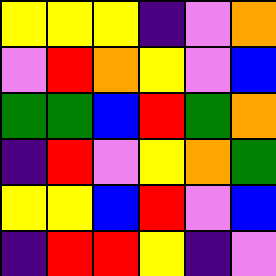[["yellow", "yellow", "yellow", "indigo", "violet", "orange"], ["violet", "red", "orange", "yellow", "violet", "blue"], ["green", "green", "blue", "red", "green", "orange"], ["indigo", "red", "violet", "yellow", "orange", "green"], ["yellow", "yellow", "blue", "red", "violet", "blue"], ["indigo", "red", "red", "yellow", "indigo", "violet"]]